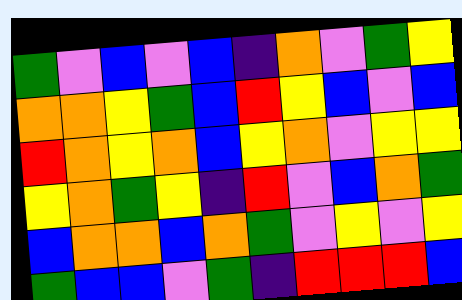[["green", "violet", "blue", "violet", "blue", "indigo", "orange", "violet", "green", "yellow"], ["orange", "orange", "yellow", "green", "blue", "red", "yellow", "blue", "violet", "blue"], ["red", "orange", "yellow", "orange", "blue", "yellow", "orange", "violet", "yellow", "yellow"], ["yellow", "orange", "green", "yellow", "indigo", "red", "violet", "blue", "orange", "green"], ["blue", "orange", "orange", "blue", "orange", "green", "violet", "yellow", "violet", "yellow"], ["green", "blue", "blue", "violet", "green", "indigo", "red", "red", "red", "blue"]]